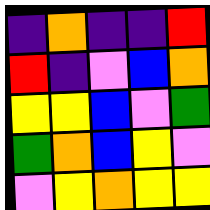[["indigo", "orange", "indigo", "indigo", "red"], ["red", "indigo", "violet", "blue", "orange"], ["yellow", "yellow", "blue", "violet", "green"], ["green", "orange", "blue", "yellow", "violet"], ["violet", "yellow", "orange", "yellow", "yellow"]]